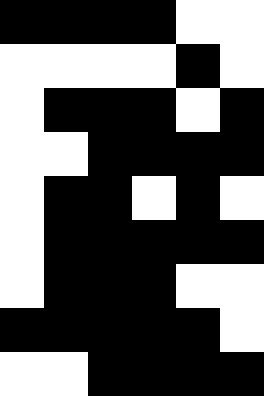[["black", "black", "black", "black", "white", "white"], ["white", "white", "white", "white", "black", "white"], ["white", "black", "black", "black", "white", "black"], ["white", "white", "black", "black", "black", "black"], ["white", "black", "black", "white", "black", "white"], ["white", "black", "black", "black", "black", "black"], ["white", "black", "black", "black", "white", "white"], ["black", "black", "black", "black", "black", "white"], ["white", "white", "black", "black", "black", "black"]]